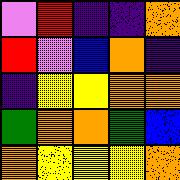[["violet", "red", "indigo", "indigo", "orange"], ["red", "violet", "blue", "orange", "indigo"], ["indigo", "yellow", "yellow", "orange", "orange"], ["green", "orange", "orange", "green", "blue"], ["orange", "yellow", "yellow", "yellow", "orange"]]